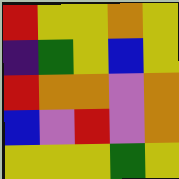[["red", "yellow", "yellow", "orange", "yellow"], ["indigo", "green", "yellow", "blue", "yellow"], ["red", "orange", "orange", "violet", "orange"], ["blue", "violet", "red", "violet", "orange"], ["yellow", "yellow", "yellow", "green", "yellow"]]